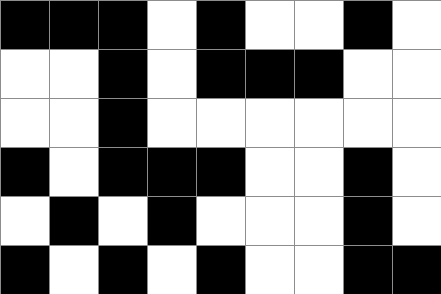[["black", "black", "black", "white", "black", "white", "white", "black", "white"], ["white", "white", "black", "white", "black", "black", "black", "white", "white"], ["white", "white", "black", "white", "white", "white", "white", "white", "white"], ["black", "white", "black", "black", "black", "white", "white", "black", "white"], ["white", "black", "white", "black", "white", "white", "white", "black", "white"], ["black", "white", "black", "white", "black", "white", "white", "black", "black"]]